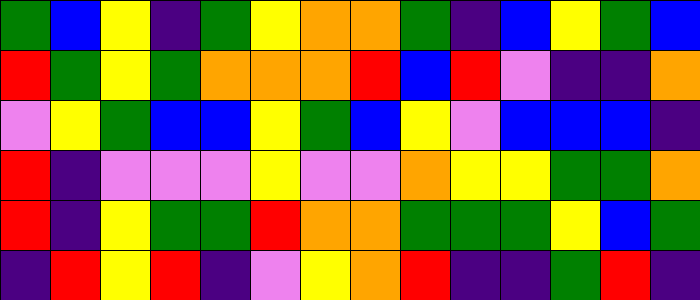[["green", "blue", "yellow", "indigo", "green", "yellow", "orange", "orange", "green", "indigo", "blue", "yellow", "green", "blue"], ["red", "green", "yellow", "green", "orange", "orange", "orange", "red", "blue", "red", "violet", "indigo", "indigo", "orange"], ["violet", "yellow", "green", "blue", "blue", "yellow", "green", "blue", "yellow", "violet", "blue", "blue", "blue", "indigo"], ["red", "indigo", "violet", "violet", "violet", "yellow", "violet", "violet", "orange", "yellow", "yellow", "green", "green", "orange"], ["red", "indigo", "yellow", "green", "green", "red", "orange", "orange", "green", "green", "green", "yellow", "blue", "green"], ["indigo", "red", "yellow", "red", "indigo", "violet", "yellow", "orange", "red", "indigo", "indigo", "green", "red", "indigo"]]